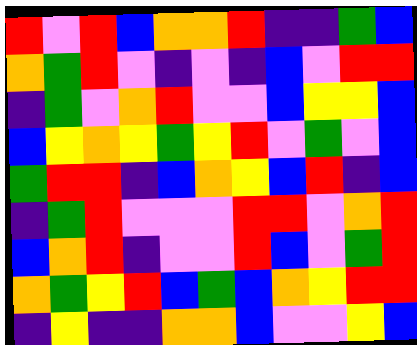[["red", "violet", "red", "blue", "orange", "orange", "red", "indigo", "indigo", "green", "blue"], ["orange", "green", "red", "violet", "indigo", "violet", "indigo", "blue", "violet", "red", "red"], ["indigo", "green", "violet", "orange", "red", "violet", "violet", "blue", "yellow", "yellow", "blue"], ["blue", "yellow", "orange", "yellow", "green", "yellow", "red", "violet", "green", "violet", "blue"], ["green", "red", "red", "indigo", "blue", "orange", "yellow", "blue", "red", "indigo", "blue"], ["indigo", "green", "red", "violet", "violet", "violet", "red", "red", "violet", "orange", "red"], ["blue", "orange", "red", "indigo", "violet", "violet", "red", "blue", "violet", "green", "red"], ["orange", "green", "yellow", "red", "blue", "green", "blue", "orange", "yellow", "red", "red"], ["indigo", "yellow", "indigo", "indigo", "orange", "orange", "blue", "violet", "violet", "yellow", "blue"]]